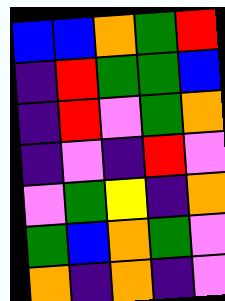[["blue", "blue", "orange", "green", "red"], ["indigo", "red", "green", "green", "blue"], ["indigo", "red", "violet", "green", "orange"], ["indigo", "violet", "indigo", "red", "violet"], ["violet", "green", "yellow", "indigo", "orange"], ["green", "blue", "orange", "green", "violet"], ["orange", "indigo", "orange", "indigo", "violet"]]